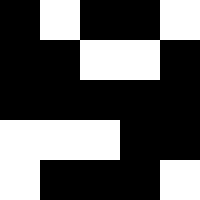[["black", "white", "black", "black", "white"], ["black", "black", "white", "white", "black"], ["black", "black", "black", "black", "black"], ["white", "white", "white", "black", "black"], ["white", "black", "black", "black", "white"]]